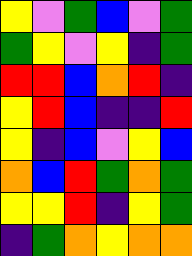[["yellow", "violet", "green", "blue", "violet", "green"], ["green", "yellow", "violet", "yellow", "indigo", "green"], ["red", "red", "blue", "orange", "red", "indigo"], ["yellow", "red", "blue", "indigo", "indigo", "red"], ["yellow", "indigo", "blue", "violet", "yellow", "blue"], ["orange", "blue", "red", "green", "orange", "green"], ["yellow", "yellow", "red", "indigo", "yellow", "green"], ["indigo", "green", "orange", "yellow", "orange", "orange"]]